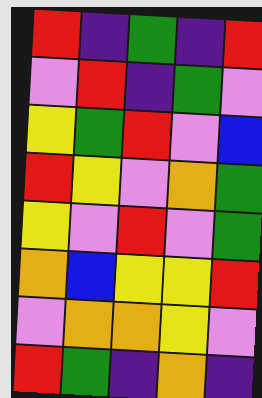[["red", "indigo", "green", "indigo", "red"], ["violet", "red", "indigo", "green", "violet"], ["yellow", "green", "red", "violet", "blue"], ["red", "yellow", "violet", "orange", "green"], ["yellow", "violet", "red", "violet", "green"], ["orange", "blue", "yellow", "yellow", "red"], ["violet", "orange", "orange", "yellow", "violet"], ["red", "green", "indigo", "orange", "indigo"]]